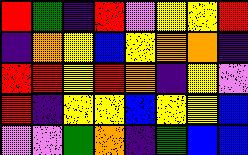[["red", "green", "indigo", "red", "violet", "yellow", "yellow", "red"], ["indigo", "orange", "yellow", "blue", "yellow", "orange", "orange", "indigo"], ["red", "red", "yellow", "red", "orange", "indigo", "yellow", "violet"], ["red", "indigo", "yellow", "yellow", "blue", "yellow", "yellow", "blue"], ["violet", "violet", "green", "orange", "indigo", "green", "blue", "blue"]]